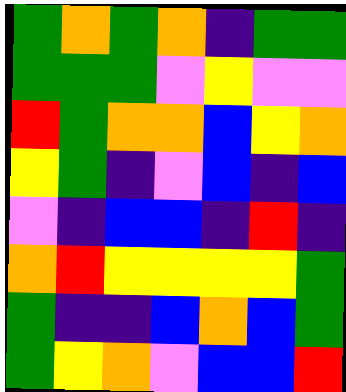[["green", "orange", "green", "orange", "indigo", "green", "green"], ["green", "green", "green", "violet", "yellow", "violet", "violet"], ["red", "green", "orange", "orange", "blue", "yellow", "orange"], ["yellow", "green", "indigo", "violet", "blue", "indigo", "blue"], ["violet", "indigo", "blue", "blue", "indigo", "red", "indigo"], ["orange", "red", "yellow", "yellow", "yellow", "yellow", "green"], ["green", "indigo", "indigo", "blue", "orange", "blue", "green"], ["green", "yellow", "orange", "violet", "blue", "blue", "red"]]